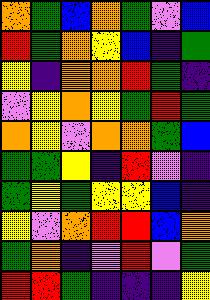[["orange", "green", "blue", "orange", "green", "violet", "blue"], ["red", "green", "orange", "yellow", "blue", "indigo", "green"], ["yellow", "indigo", "orange", "orange", "red", "green", "indigo"], ["violet", "yellow", "orange", "yellow", "green", "red", "green"], ["orange", "yellow", "violet", "orange", "orange", "green", "blue"], ["green", "green", "yellow", "indigo", "red", "violet", "indigo"], ["green", "yellow", "green", "yellow", "yellow", "blue", "indigo"], ["yellow", "violet", "orange", "red", "red", "blue", "orange"], ["green", "orange", "indigo", "violet", "red", "violet", "green"], ["red", "red", "green", "indigo", "indigo", "indigo", "yellow"]]